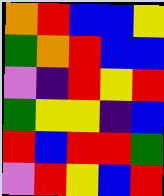[["orange", "red", "blue", "blue", "yellow"], ["green", "orange", "red", "blue", "blue"], ["violet", "indigo", "red", "yellow", "red"], ["green", "yellow", "yellow", "indigo", "blue"], ["red", "blue", "red", "red", "green"], ["violet", "red", "yellow", "blue", "red"]]